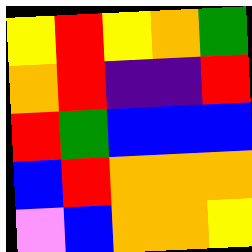[["yellow", "red", "yellow", "orange", "green"], ["orange", "red", "indigo", "indigo", "red"], ["red", "green", "blue", "blue", "blue"], ["blue", "red", "orange", "orange", "orange"], ["violet", "blue", "orange", "orange", "yellow"]]